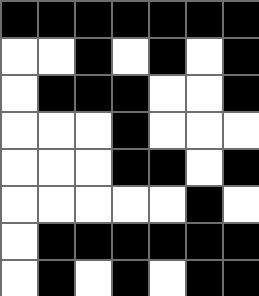[["black", "black", "black", "black", "black", "black", "black"], ["white", "white", "black", "white", "black", "white", "black"], ["white", "black", "black", "black", "white", "white", "black"], ["white", "white", "white", "black", "white", "white", "white"], ["white", "white", "white", "black", "black", "white", "black"], ["white", "white", "white", "white", "white", "black", "white"], ["white", "black", "black", "black", "black", "black", "black"], ["white", "black", "white", "black", "white", "black", "black"]]